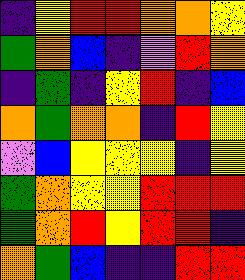[["indigo", "yellow", "red", "red", "orange", "orange", "yellow"], ["green", "orange", "blue", "indigo", "violet", "red", "orange"], ["indigo", "green", "indigo", "yellow", "red", "indigo", "blue"], ["orange", "green", "orange", "orange", "indigo", "red", "yellow"], ["violet", "blue", "yellow", "yellow", "yellow", "indigo", "yellow"], ["green", "orange", "yellow", "yellow", "red", "red", "red"], ["green", "orange", "red", "yellow", "red", "red", "indigo"], ["orange", "green", "blue", "indigo", "indigo", "red", "red"]]